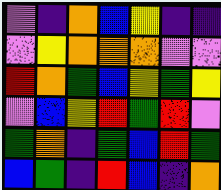[["violet", "indigo", "orange", "blue", "yellow", "indigo", "indigo"], ["violet", "yellow", "orange", "orange", "orange", "violet", "violet"], ["red", "orange", "green", "blue", "yellow", "green", "yellow"], ["violet", "blue", "yellow", "red", "green", "red", "violet"], ["green", "orange", "indigo", "green", "blue", "red", "green"], ["blue", "green", "indigo", "red", "blue", "indigo", "orange"]]